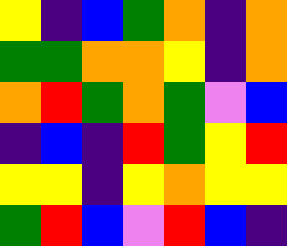[["yellow", "indigo", "blue", "green", "orange", "indigo", "orange"], ["green", "green", "orange", "orange", "yellow", "indigo", "orange"], ["orange", "red", "green", "orange", "green", "violet", "blue"], ["indigo", "blue", "indigo", "red", "green", "yellow", "red"], ["yellow", "yellow", "indigo", "yellow", "orange", "yellow", "yellow"], ["green", "red", "blue", "violet", "red", "blue", "indigo"]]